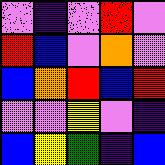[["violet", "indigo", "violet", "red", "violet"], ["red", "blue", "violet", "orange", "violet"], ["blue", "orange", "red", "blue", "red"], ["violet", "violet", "yellow", "violet", "indigo"], ["blue", "yellow", "green", "indigo", "blue"]]